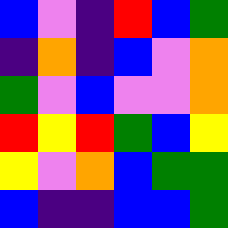[["blue", "violet", "indigo", "red", "blue", "green"], ["indigo", "orange", "indigo", "blue", "violet", "orange"], ["green", "violet", "blue", "violet", "violet", "orange"], ["red", "yellow", "red", "green", "blue", "yellow"], ["yellow", "violet", "orange", "blue", "green", "green"], ["blue", "indigo", "indigo", "blue", "blue", "green"]]